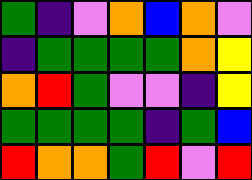[["green", "indigo", "violet", "orange", "blue", "orange", "violet"], ["indigo", "green", "green", "green", "green", "orange", "yellow"], ["orange", "red", "green", "violet", "violet", "indigo", "yellow"], ["green", "green", "green", "green", "indigo", "green", "blue"], ["red", "orange", "orange", "green", "red", "violet", "red"]]